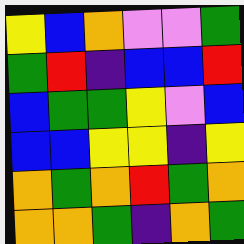[["yellow", "blue", "orange", "violet", "violet", "green"], ["green", "red", "indigo", "blue", "blue", "red"], ["blue", "green", "green", "yellow", "violet", "blue"], ["blue", "blue", "yellow", "yellow", "indigo", "yellow"], ["orange", "green", "orange", "red", "green", "orange"], ["orange", "orange", "green", "indigo", "orange", "green"]]